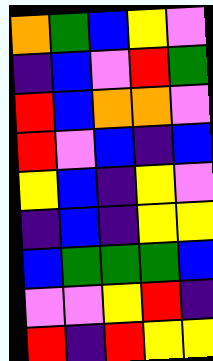[["orange", "green", "blue", "yellow", "violet"], ["indigo", "blue", "violet", "red", "green"], ["red", "blue", "orange", "orange", "violet"], ["red", "violet", "blue", "indigo", "blue"], ["yellow", "blue", "indigo", "yellow", "violet"], ["indigo", "blue", "indigo", "yellow", "yellow"], ["blue", "green", "green", "green", "blue"], ["violet", "violet", "yellow", "red", "indigo"], ["red", "indigo", "red", "yellow", "yellow"]]